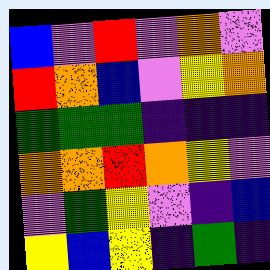[["blue", "violet", "red", "violet", "orange", "violet"], ["red", "orange", "blue", "violet", "yellow", "orange"], ["green", "green", "green", "indigo", "indigo", "indigo"], ["orange", "orange", "red", "orange", "yellow", "violet"], ["violet", "green", "yellow", "violet", "indigo", "blue"], ["yellow", "blue", "yellow", "indigo", "green", "indigo"]]